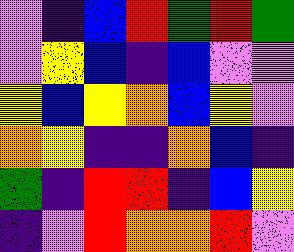[["violet", "indigo", "blue", "red", "green", "red", "green"], ["violet", "yellow", "blue", "indigo", "blue", "violet", "violet"], ["yellow", "blue", "yellow", "orange", "blue", "yellow", "violet"], ["orange", "yellow", "indigo", "indigo", "orange", "blue", "indigo"], ["green", "indigo", "red", "red", "indigo", "blue", "yellow"], ["indigo", "violet", "red", "orange", "orange", "red", "violet"]]